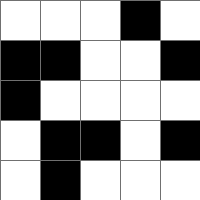[["white", "white", "white", "black", "white"], ["black", "black", "white", "white", "black"], ["black", "white", "white", "white", "white"], ["white", "black", "black", "white", "black"], ["white", "black", "white", "white", "white"]]